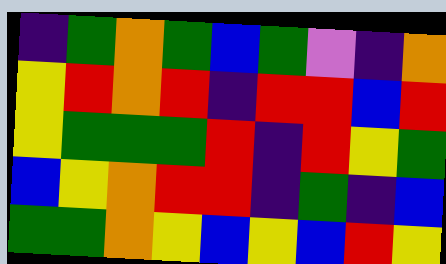[["indigo", "green", "orange", "green", "blue", "green", "violet", "indigo", "orange"], ["yellow", "red", "orange", "red", "indigo", "red", "red", "blue", "red"], ["yellow", "green", "green", "green", "red", "indigo", "red", "yellow", "green"], ["blue", "yellow", "orange", "red", "red", "indigo", "green", "indigo", "blue"], ["green", "green", "orange", "yellow", "blue", "yellow", "blue", "red", "yellow"]]